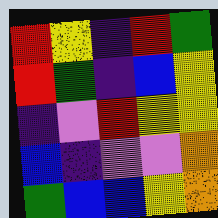[["red", "yellow", "indigo", "red", "green"], ["red", "green", "indigo", "blue", "yellow"], ["indigo", "violet", "red", "yellow", "yellow"], ["blue", "indigo", "violet", "violet", "orange"], ["green", "blue", "blue", "yellow", "orange"]]